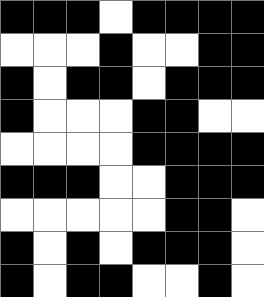[["black", "black", "black", "white", "black", "black", "black", "black"], ["white", "white", "white", "black", "white", "white", "black", "black"], ["black", "white", "black", "black", "white", "black", "black", "black"], ["black", "white", "white", "white", "black", "black", "white", "white"], ["white", "white", "white", "white", "black", "black", "black", "black"], ["black", "black", "black", "white", "white", "black", "black", "black"], ["white", "white", "white", "white", "white", "black", "black", "white"], ["black", "white", "black", "white", "black", "black", "black", "white"], ["black", "white", "black", "black", "white", "white", "black", "white"]]